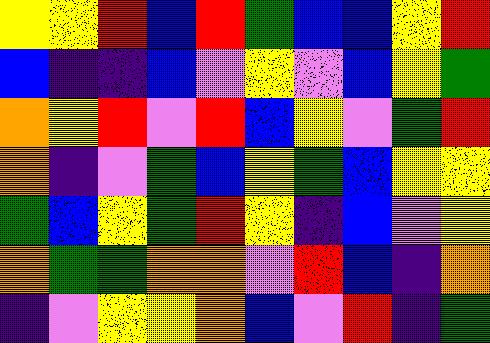[["yellow", "yellow", "red", "blue", "red", "green", "blue", "blue", "yellow", "red"], ["blue", "indigo", "indigo", "blue", "violet", "yellow", "violet", "blue", "yellow", "green"], ["orange", "yellow", "red", "violet", "red", "blue", "yellow", "violet", "green", "red"], ["orange", "indigo", "violet", "green", "blue", "yellow", "green", "blue", "yellow", "yellow"], ["green", "blue", "yellow", "green", "red", "yellow", "indigo", "blue", "violet", "yellow"], ["orange", "green", "green", "orange", "orange", "violet", "red", "blue", "indigo", "orange"], ["indigo", "violet", "yellow", "yellow", "orange", "blue", "violet", "red", "indigo", "green"]]